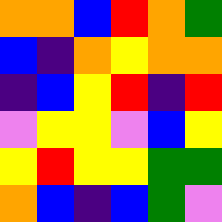[["orange", "orange", "blue", "red", "orange", "green"], ["blue", "indigo", "orange", "yellow", "orange", "orange"], ["indigo", "blue", "yellow", "red", "indigo", "red"], ["violet", "yellow", "yellow", "violet", "blue", "yellow"], ["yellow", "red", "yellow", "yellow", "green", "green"], ["orange", "blue", "indigo", "blue", "green", "violet"]]